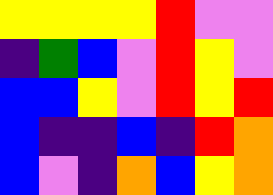[["yellow", "yellow", "yellow", "yellow", "red", "violet", "violet"], ["indigo", "green", "blue", "violet", "red", "yellow", "violet"], ["blue", "blue", "yellow", "violet", "red", "yellow", "red"], ["blue", "indigo", "indigo", "blue", "indigo", "red", "orange"], ["blue", "violet", "indigo", "orange", "blue", "yellow", "orange"]]